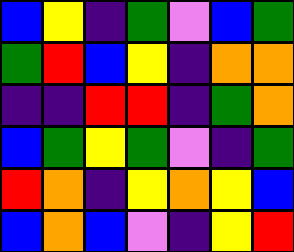[["blue", "yellow", "indigo", "green", "violet", "blue", "green"], ["green", "red", "blue", "yellow", "indigo", "orange", "orange"], ["indigo", "indigo", "red", "red", "indigo", "green", "orange"], ["blue", "green", "yellow", "green", "violet", "indigo", "green"], ["red", "orange", "indigo", "yellow", "orange", "yellow", "blue"], ["blue", "orange", "blue", "violet", "indigo", "yellow", "red"]]